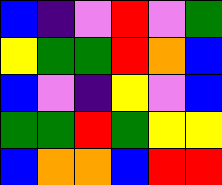[["blue", "indigo", "violet", "red", "violet", "green"], ["yellow", "green", "green", "red", "orange", "blue"], ["blue", "violet", "indigo", "yellow", "violet", "blue"], ["green", "green", "red", "green", "yellow", "yellow"], ["blue", "orange", "orange", "blue", "red", "red"]]